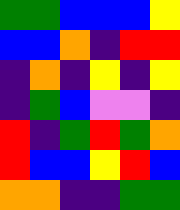[["green", "green", "blue", "blue", "blue", "yellow"], ["blue", "blue", "orange", "indigo", "red", "red"], ["indigo", "orange", "indigo", "yellow", "indigo", "yellow"], ["indigo", "green", "blue", "violet", "violet", "indigo"], ["red", "indigo", "green", "red", "green", "orange"], ["red", "blue", "blue", "yellow", "red", "blue"], ["orange", "orange", "indigo", "indigo", "green", "green"]]